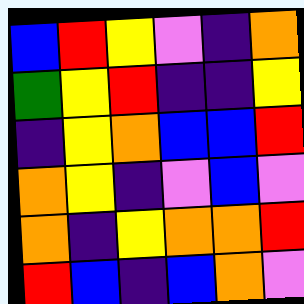[["blue", "red", "yellow", "violet", "indigo", "orange"], ["green", "yellow", "red", "indigo", "indigo", "yellow"], ["indigo", "yellow", "orange", "blue", "blue", "red"], ["orange", "yellow", "indigo", "violet", "blue", "violet"], ["orange", "indigo", "yellow", "orange", "orange", "red"], ["red", "blue", "indigo", "blue", "orange", "violet"]]